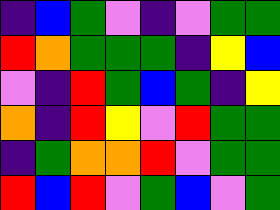[["indigo", "blue", "green", "violet", "indigo", "violet", "green", "green"], ["red", "orange", "green", "green", "green", "indigo", "yellow", "blue"], ["violet", "indigo", "red", "green", "blue", "green", "indigo", "yellow"], ["orange", "indigo", "red", "yellow", "violet", "red", "green", "green"], ["indigo", "green", "orange", "orange", "red", "violet", "green", "green"], ["red", "blue", "red", "violet", "green", "blue", "violet", "green"]]